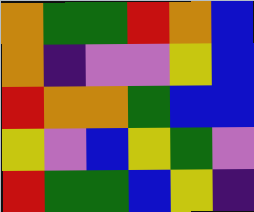[["orange", "green", "green", "red", "orange", "blue"], ["orange", "indigo", "violet", "violet", "yellow", "blue"], ["red", "orange", "orange", "green", "blue", "blue"], ["yellow", "violet", "blue", "yellow", "green", "violet"], ["red", "green", "green", "blue", "yellow", "indigo"]]